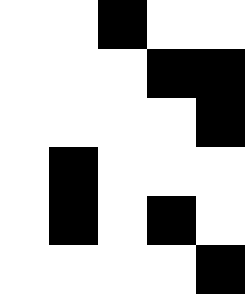[["white", "white", "black", "white", "white"], ["white", "white", "white", "black", "black"], ["white", "white", "white", "white", "black"], ["white", "black", "white", "white", "white"], ["white", "black", "white", "black", "white"], ["white", "white", "white", "white", "black"]]